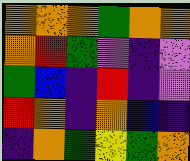[["orange", "orange", "orange", "green", "orange", "orange"], ["orange", "red", "green", "violet", "indigo", "violet"], ["green", "blue", "indigo", "red", "indigo", "violet"], ["red", "orange", "indigo", "orange", "blue", "indigo"], ["indigo", "orange", "green", "yellow", "green", "orange"]]